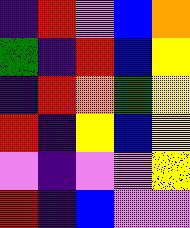[["indigo", "red", "violet", "blue", "orange"], ["green", "indigo", "red", "blue", "yellow"], ["indigo", "red", "orange", "green", "yellow"], ["red", "indigo", "yellow", "blue", "yellow"], ["violet", "indigo", "violet", "violet", "yellow"], ["red", "indigo", "blue", "violet", "violet"]]